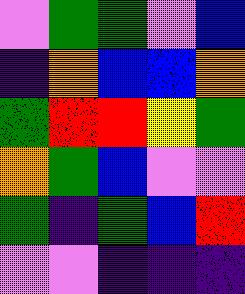[["violet", "green", "green", "violet", "blue"], ["indigo", "orange", "blue", "blue", "orange"], ["green", "red", "red", "yellow", "green"], ["orange", "green", "blue", "violet", "violet"], ["green", "indigo", "green", "blue", "red"], ["violet", "violet", "indigo", "indigo", "indigo"]]